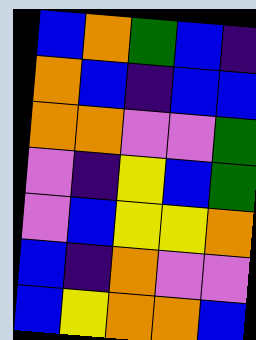[["blue", "orange", "green", "blue", "indigo"], ["orange", "blue", "indigo", "blue", "blue"], ["orange", "orange", "violet", "violet", "green"], ["violet", "indigo", "yellow", "blue", "green"], ["violet", "blue", "yellow", "yellow", "orange"], ["blue", "indigo", "orange", "violet", "violet"], ["blue", "yellow", "orange", "orange", "blue"]]